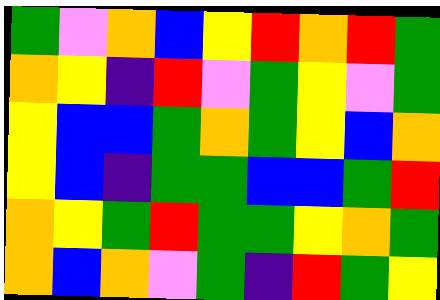[["green", "violet", "orange", "blue", "yellow", "red", "orange", "red", "green"], ["orange", "yellow", "indigo", "red", "violet", "green", "yellow", "violet", "green"], ["yellow", "blue", "blue", "green", "orange", "green", "yellow", "blue", "orange"], ["yellow", "blue", "indigo", "green", "green", "blue", "blue", "green", "red"], ["orange", "yellow", "green", "red", "green", "green", "yellow", "orange", "green"], ["orange", "blue", "orange", "violet", "green", "indigo", "red", "green", "yellow"]]